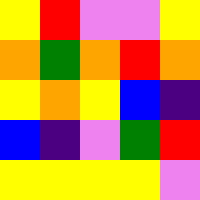[["yellow", "red", "violet", "violet", "yellow"], ["orange", "green", "orange", "red", "orange"], ["yellow", "orange", "yellow", "blue", "indigo"], ["blue", "indigo", "violet", "green", "red"], ["yellow", "yellow", "yellow", "yellow", "violet"]]